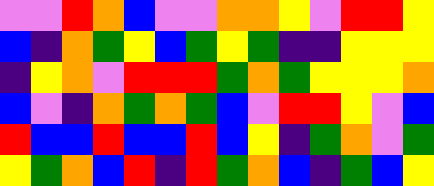[["violet", "violet", "red", "orange", "blue", "violet", "violet", "orange", "orange", "yellow", "violet", "red", "red", "yellow"], ["blue", "indigo", "orange", "green", "yellow", "blue", "green", "yellow", "green", "indigo", "indigo", "yellow", "yellow", "yellow"], ["indigo", "yellow", "orange", "violet", "red", "red", "red", "green", "orange", "green", "yellow", "yellow", "yellow", "orange"], ["blue", "violet", "indigo", "orange", "green", "orange", "green", "blue", "violet", "red", "red", "yellow", "violet", "blue"], ["red", "blue", "blue", "red", "blue", "blue", "red", "blue", "yellow", "indigo", "green", "orange", "violet", "green"], ["yellow", "green", "orange", "blue", "red", "indigo", "red", "green", "orange", "blue", "indigo", "green", "blue", "yellow"]]